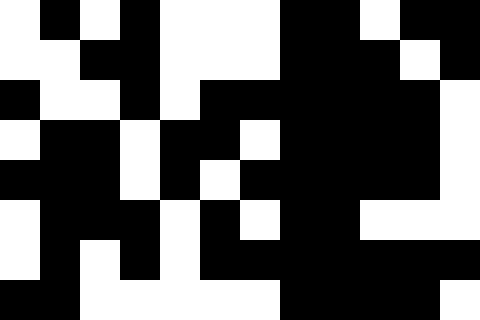[["white", "black", "white", "black", "white", "white", "white", "black", "black", "white", "black", "black"], ["white", "white", "black", "black", "white", "white", "white", "black", "black", "black", "white", "black"], ["black", "white", "white", "black", "white", "black", "black", "black", "black", "black", "black", "white"], ["white", "black", "black", "white", "black", "black", "white", "black", "black", "black", "black", "white"], ["black", "black", "black", "white", "black", "white", "black", "black", "black", "black", "black", "white"], ["white", "black", "black", "black", "white", "black", "white", "black", "black", "white", "white", "white"], ["white", "black", "white", "black", "white", "black", "black", "black", "black", "black", "black", "black"], ["black", "black", "white", "white", "white", "white", "white", "black", "black", "black", "black", "white"]]